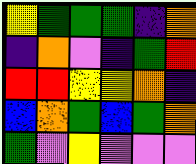[["yellow", "green", "green", "green", "indigo", "orange"], ["indigo", "orange", "violet", "indigo", "green", "red"], ["red", "red", "yellow", "yellow", "orange", "indigo"], ["blue", "orange", "green", "blue", "green", "orange"], ["green", "violet", "yellow", "violet", "violet", "violet"]]